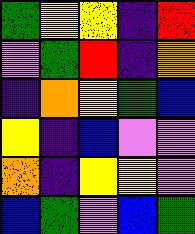[["green", "yellow", "yellow", "indigo", "red"], ["violet", "green", "red", "indigo", "orange"], ["indigo", "orange", "yellow", "green", "blue"], ["yellow", "indigo", "blue", "violet", "violet"], ["orange", "indigo", "yellow", "yellow", "violet"], ["blue", "green", "violet", "blue", "green"]]